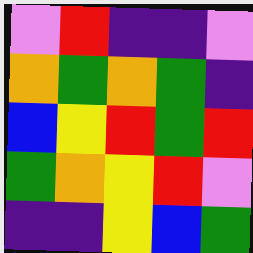[["violet", "red", "indigo", "indigo", "violet"], ["orange", "green", "orange", "green", "indigo"], ["blue", "yellow", "red", "green", "red"], ["green", "orange", "yellow", "red", "violet"], ["indigo", "indigo", "yellow", "blue", "green"]]